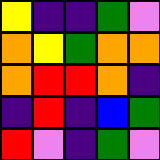[["yellow", "indigo", "indigo", "green", "violet"], ["orange", "yellow", "green", "orange", "orange"], ["orange", "red", "red", "orange", "indigo"], ["indigo", "red", "indigo", "blue", "green"], ["red", "violet", "indigo", "green", "violet"]]